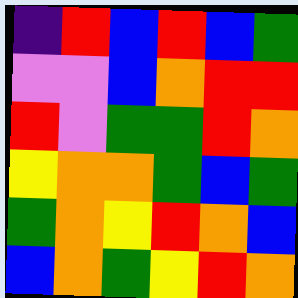[["indigo", "red", "blue", "red", "blue", "green"], ["violet", "violet", "blue", "orange", "red", "red"], ["red", "violet", "green", "green", "red", "orange"], ["yellow", "orange", "orange", "green", "blue", "green"], ["green", "orange", "yellow", "red", "orange", "blue"], ["blue", "orange", "green", "yellow", "red", "orange"]]